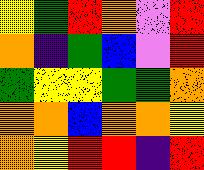[["yellow", "green", "red", "orange", "violet", "red"], ["orange", "indigo", "green", "blue", "violet", "red"], ["green", "yellow", "yellow", "green", "green", "orange"], ["orange", "orange", "blue", "orange", "orange", "yellow"], ["orange", "yellow", "red", "red", "indigo", "red"]]